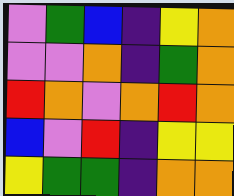[["violet", "green", "blue", "indigo", "yellow", "orange"], ["violet", "violet", "orange", "indigo", "green", "orange"], ["red", "orange", "violet", "orange", "red", "orange"], ["blue", "violet", "red", "indigo", "yellow", "yellow"], ["yellow", "green", "green", "indigo", "orange", "orange"]]